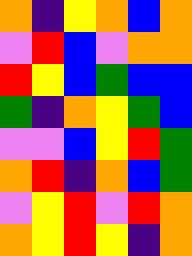[["orange", "indigo", "yellow", "orange", "blue", "orange"], ["violet", "red", "blue", "violet", "orange", "orange"], ["red", "yellow", "blue", "green", "blue", "blue"], ["green", "indigo", "orange", "yellow", "green", "blue"], ["violet", "violet", "blue", "yellow", "red", "green"], ["orange", "red", "indigo", "orange", "blue", "green"], ["violet", "yellow", "red", "violet", "red", "orange"], ["orange", "yellow", "red", "yellow", "indigo", "orange"]]